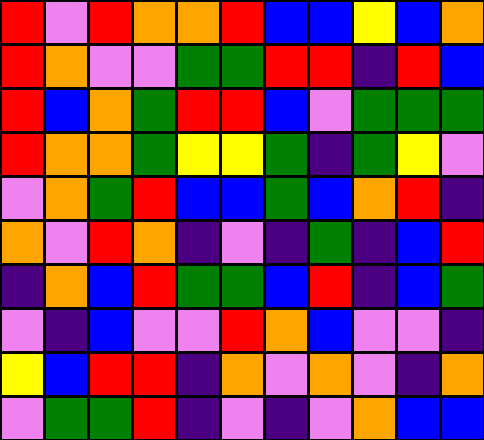[["red", "violet", "red", "orange", "orange", "red", "blue", "blue", "yellow", "blue", "orange"], ["red", "orange", "violet", "violet", "green", "green", "red", "red", "indigo", "red", "blue"], ["red", "blue", "orange", "green", "red", "red", "blue", "violet", "green", "green", "green"], ["red", "orange", "orange", "green", "yellow", "yellow", "green", "indigo", "green", "yellow", "violet"], ["violet", "orange", "green", "red", "blue", "blue", "green", "blue", "orange", "red", "indigo"], ["orange", "violet", "red", "orange", "indigo", "violet", "indigo", "green", "indigo", "blue", "red"], ["indigo", "orange", "blue", "red", "green", "green", "blue", "red", "indigo", "blue", "green"], ["violet", "indigo", "blue", "violet", "violet", "red", "orange", "blue", "violet", "violet", "indigo"], ["yellow", "blue", "red", "red", "indigo", "orange", "violet", "orange", "violet", "indigo", "orange"], ["violet", "green", "green", "red", "indigo", "violet", "indigo", "violet", "orange", "blue", "blue"]]